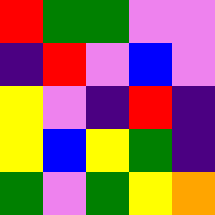[["red", "green", "green", "violet", "violet"], ["indigo", "red", "violet", "blue", "violet"], ["yellow", "violet", "indigo", "red", "indigo"], ["yellow", "blue", "yellow", "green", "indigo"], ["green", "violet", "green", "yellow", "orange"]]